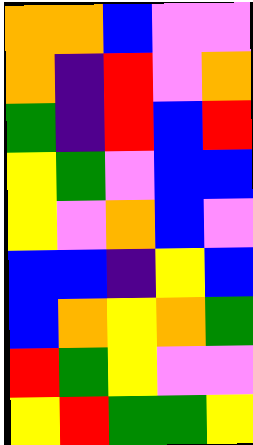[["orange", "orange", "blue", "violet", "violet"], ["orange", "indigo", "red", "violet", "orange"], ["green", "indigo", "red", "blue", "red"], ["yellow", "green", "violet", "blue", "blue"], ["yellow", "violet", "orange", "blue", "violet"], ["blue", "blue", "indigo", "yellow", "blue"], ["blue", "orange", "yellow", "orange", "green"], ["red", "green", "yellow", "violet", "violet"], ["yellow", "red", "green", "green", "yellow"]]